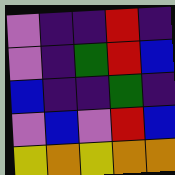[["violet", "indigo", "indigo", "red", "indigo"], ["violet", "indigo", "green", "red", "blue"], ["blue", "indigo", "indigo", "green", "indigo"], ["violet", "blue", "violet", "red", "blue"], ["yellow", "orange", "yellow", "orange", "orange"]]